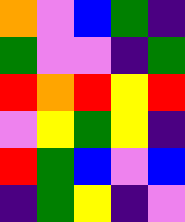[["orange", "violet", "blue", "green", "indigo"], ["green", "violet", "violet", "indigo", "green"], ["red", "orange", "red", "yellow", "red"], ["violet", "yellow", "green", "yellow", "indigo"], ["red", "green", "blue", "violet", "blue"], ["indigo", "green", "yellow", "indigo", "violet"]]